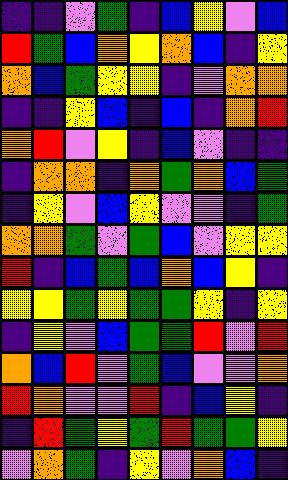[["indigo", "indigo", "violet", "green", "indigo", "blue", "yellow", "violet", "blue"], ["red", "green", "blue", "orange", "yellow", "orange", "blue", "indigo", "yellow"], ["orange", "blue", "green", "yellow", "yellow", "indigo", "violet", "orange", "orange"], ["indigo", "indigo", "yellow", "blue", "indigo", "blue", "indigo", "orange", "red"], ["orange", "red", "violet", "yellow", "indigo", "blue", "violet", "indigo", "indigo"], ["indigo", "orange", "orange", "indigo", "orange", "green", "orange", "blue", "green"], ["indigo", "yellow", "violet", "blue", "yellow", "violet", "violet", "indigo", "green"], ["orange", "orange", "green", "violet", "green", "blue", "violet", "yellow", "yellow"], ["red", "indigo", "blue", "green", "blue", "orange", "blue", "yellow", "indigo"], ["yellow", "yellow", "green", "yellow", "green", "green", "yellow", "indigo", "yellow"], ["indigo", "yellow", "violet", "blue", "green", "green", "red", "violet", "red"], ["orange", "blue", "red", "violet", "green", "blue", "violet", "violet", "orange"], ["red", "orange", "violet", "violet", "red", "indigo", "blue", "yellow", "indigo"], ["indigo", "red", "green", "yellow", "green", "red", "green", "green", "yellow"], ["violet", "orange", "green", "indigo", "yellow", "violet", "orange", "blue", "indigo"]]